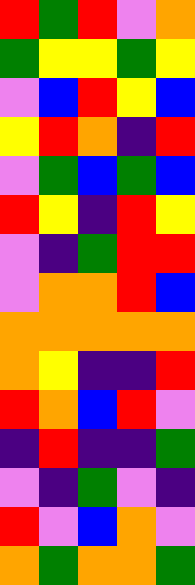[["red", "green", "red", "violet", "orange"], ["green", "yellow", "yellow", "green", "yellow"], ["violet", "blue", "red", "yellow", "blue"], ["yellow", "red", "orange", "indigo", "red"], ["violet", "green", "blue", "green", "blue"], ["red", "yellow", "indigo", "red", "yellow"], ["violet", "indigo", "green", "red", "red"], ["violet", "orange", "orange", "red", "blue"], ["orange", "orange", "orange", "orange", "orange"], ["orange", "yellow", "indigo", "indigo", "red"], ["red", "orange", "blue", "red", "violet"], ["indigo", "red", "indigo", "indigo", "green"], ["violet", "indigo", "green", "violet", "indigo"], ["red", "violet", "blue", "orange", "violet"], ["orange", "green", "orange", "orange", "green"]]